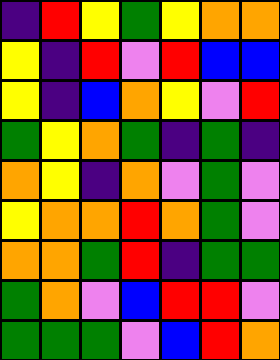[["indigo", "red", "yellow", "green", "yellow", "orange", "orange"], ["yellow", "indigo", "red", "violet", "red", "blue", "blue"], ["yellow", "indigo", "blue", "orange", "yellow", "violet", "red"], ["green", "yellow", "orange", "green", "indigo", "green", "indigo"], ["orange", "yellow", "indigo", "orange", "violet", "green", "violet"], ["yellow", "orange", "orange", "red", "orange", "green", "violet"], ["orange", "orange", "green", "red", "indigo", "green", "green"], ["green", "orange", "violet", "blue", "red", "red", "violet"], ["green", "green", "green", "violet", "blue", "red", "orange"]]